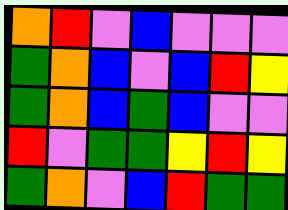[["orange", "red", "violet", "blue", "violet", "violet", "violet"], ["green", "orange", "blue", "violet", "blue", "red", "yellow"], ["green", "orange", "blue", "green", "blue", "violet", "violet"], ["red", "violet", "green", "green", "yellow", "red", "yellow"], ["green", "orange", "violet", "blue", "red", "green", "green"]]